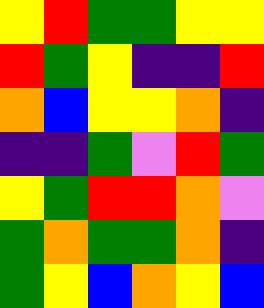[["yellow", "red", "green", "green", "yellow", "yellow"], ["red", "green", "yellow", "indigo", "indigo", "red"], ["orange", "blue", "yellow", "yellow", "orange", "indigo"], ["indigo", "indigo", "green", "violet", "red", "green"], ["yellow", "green", "red", "red", "orange", "violet"], ["green", "orange", "green", "green", "orange", "indigo"], ["green", "yellow", "blue", "orange", "yellow", "blue"]]